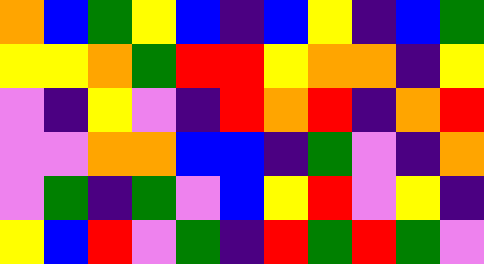[["orange", "blue", "green", "yellow", "blue", "indigo", "blue", "yellow", "indigo", "blue", "green"], ["yellow", "yellow", "orange", "green", "red", "red", "yellow", "orange", "orange", "indigo", "yellow"], ["violet", "indigo", "yellow", "violet", "indigo", "red", "orange", "red", "indigo", "orange", "red"], ["violet", "violet", "orange", "orange", "blue", "blue", "indigo", "green", "violet", "indigo", "orange"], ["violet", "green", "indigo", "green", "violet", "blue", "yellow", "red", "violet", "yellow", "indigo"], ["yellow", "blue", "red", "violet", "green", "indigo", "red", "green", "red", "green", "violet"]]